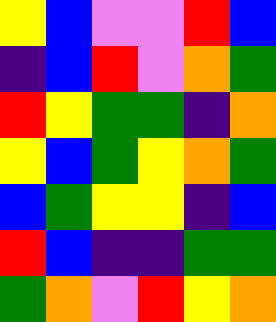[["yellow", "blue", "violet", "violet", "red", "blue"], ["indigo", "blue", "red", "violet", "orange", "green"], ["red", "yellow", "green", "green", "indigo", "orange"], ["yellow", "blue", "green", "yellow", "orange", "green"], ["blue", "green", "yellow", "yellow", "indigo", "blue"], ["red", "blue", "indigo", "indigo", "green", "green"], ["green", "orange", "violet", "red", "yellow", "orange"]]